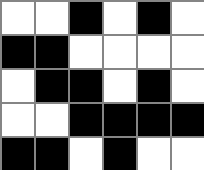[["white", "white", "black", "white", "black", "white"], ["black", "black", "white", "white", "white", "white"], ["white", "black", "black", "white", "black", "white"], ["white", "white", "black", "black", "black", "black"], ["black", "black", "white", "black", "white", "white"]]